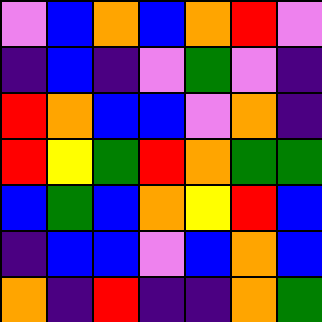[["violet", "blue", "orange", "blue", "orange", "red", "violet"], ["indigo", "blue", "indigo", "violet", "green", "violet", "indigo"], ["red", "orange", "blue", "blue", "violet", "orange", "indigo"], ["red", "yellow", "green", "red", "orange", "green", "green"], ["blue", "green", "blue", "orange", "yellow", "red", "blue"], ["indigo", "blue", "blue", "violet", "blue", "orange", "blue"], ["orange", "indigo", "red", "indigo", "indigo", "orange", "green"]]